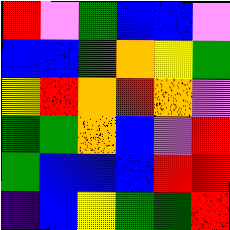[["red", "violet", "green", "blue", "blue", "violet"], ["blue", "blue", "green", "orange", "yellow", "green"], ["yellow", "red", "orange", "red", "orange", "violet"], ["green", "green", "orange", "blue", "violet", "red"], ["green", "blue", "blue", "blue", "red", "red"], ["indigo", "blue", "yellow", "green", "green", "red"]]